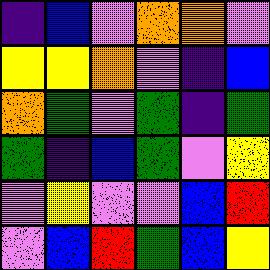[["indigo", "blue", "violet", "orange", "orange", "violet"], ["yellow", "yellow", "orange", "violet", "indigo", "blue"], ["orange", "green", "violet", "green", "indigo", "green"], ["green", "indigo", "blue", "green", "violet", "yellow"], ["violet", "yellow", "violet", "violet", "blue", "red"], ["violet", "blue", "red", "green", "blue", "yellow"]]